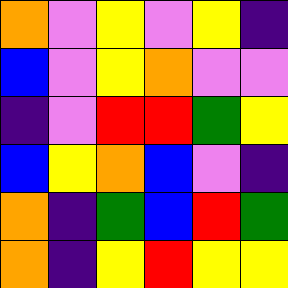[["orange", "violet", "yellow", "violet", "yellow", "indigo"], ["blue", "violet", "yellow", "orange", "violet", "violet"], ["indigo", "violet", "red", "red", "green", "yellow"], ["blue", "yellow", "orange", "blue", "violet", "indigo"], ["orange", "indigo", "green", "blue", "red", "green"], ["orange", "indigo", "yellow", "red", "yellow", "yellow"]]